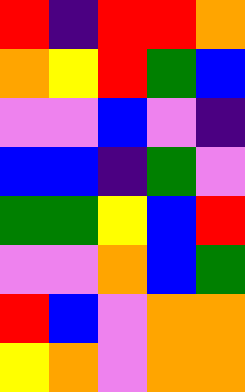[["red", "indigo", "red", "red", "orange"], ["orange", "yellow", "red", "green", "blue"], ["violet", "violet", "blue", "violet", "indigo"], ["blue", "blue", "indigo", "green", "violet"], ["green", "green", "yellow", "blue", "red"], ["violet", "violet", "orange", "blue", "green"], ["red", "blue", "violet", "orange", "orange"], ["yellow", "orange", "violet", "orange", "orange"]]